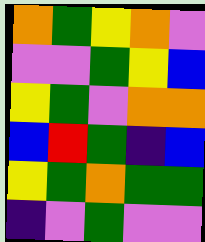[["orange", "green", "yellow", "orange", "violet"], ["violet", "violet", "green", "yellow", "blue"], ["yellow", "green", "violet", "orange", "orange"], ["blue", "red", "green", "indigo", "blue"], ["yellow", "green", "orange", "green", "green"], ["indigo", "violet", "green", "violet", "violet"]]